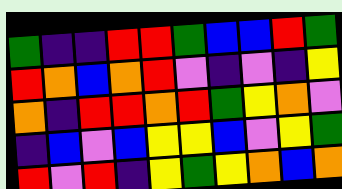[["green", "indigo", "indigo", "red", "red", "green", "blue", "blue", "red", "green"], ["red", "orange", "blue", "orange", "red", "violet", "indigo", "violet", "indigo", "yellow"], ["orange", "indigo", "red", "red", "orange", "red", "green", "yellow", "orange", "violet"], ["indigo", "blue", "violet", "blue", "yellow", "yellow", "blue", "violet", "yellow", "green"], ["red", "violet", "red", "indigo", "yellow", "green", "yellow", "orange", "blue", "orange"]]